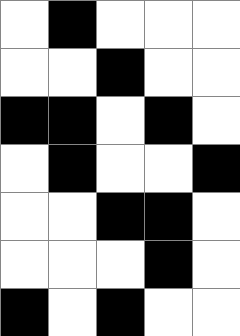[["white", "black", "white", "white", "white"], ["white", "white", "black", "white", "white"], ["black", "black", "white", "black", "white"], ["white", "black", "white", "white", "black"], ["white", "white", "black", "black", "white"], ["white", "white", "white", "black", "white"], ["black", "white", "black", "white", "white"]]